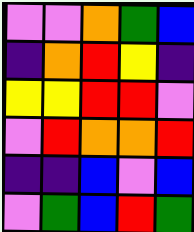[["violet", "violet", "orange", "green", "blue"], ["indigo", "orange", "red", "yellow", "indigo"], ["yellow", "yellow", "red", "red", "violet"], ["violet", "red", "orange", "orange", "red"], ["indigo", "indigo", "blue", "violet", "blue"], ["violet", "green", "blue", "red", "green"]]